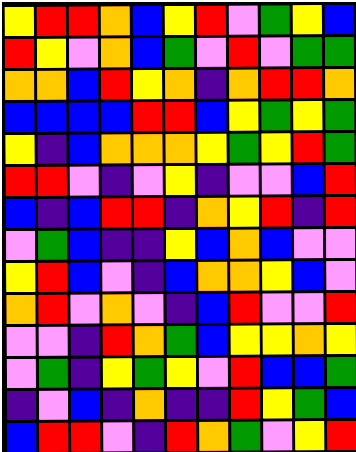[["yellow", "red", "red", "orange", "blue", "yellow", "red", "violet", "green", "yellow", "blue"], ["red", "yellow", "violet", "orange", "blue", "green", "violet", "red", "violet", "green", "green"], ["orange", "orange", "blue", "red", "yellow", "orange", "indigo", "orange", "red", "red", "orange"], ["blue", "blue", "blue", "blue", "red", "red", "blue", "yellow", "green", "yellow", "green"], ["yellow", "indigo", "blue", "orange", "orange", "orange", "yellow", "green", "yellow", "red", "green"], ["red", "red", "violet", "indigo", "violet", "yellow", "indigo", "violet", "violet", "blue", "red"], ["blue", "indigo", "blue", "red", "red", "indigo", "orange", "yellow", "red", "indigo", "red"], ["violet", "green", "blue", "indigo", "indigo", "yellow", "blue", "orange", "blue", "violet", "violet"], ["yellow", "red", "blue", "violet", "indigo", "blue", "orange", "orange", "yellow", "blue", "violet"], ["orange", "red", "violet", "orange", "violet", "indigo", "blue", "red", "violet", "violet", "red"], ["violet", "violet", "indigo", "red", "orange", "green", "blue", "yellow", "yellow", "orange", "yellow"], ["violet", "green", "indigo", "yellow", "green", "yellow", "violet", "red", "blue", "blue", "green"], ["indigo", "violet", "blue", "indigo", "orange", "indigo", "indigo", "red", "yellow", "green", "blue"], ["blue", "red", "red", "violet", "indigo", "red", "orange", "green", "violet", "yellow", "red"]]